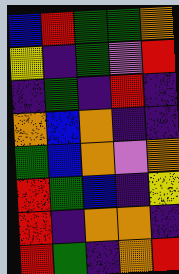[["blue", "red", "green", "green", "orange"], ["yellow", "indigo", "green", "violet", "red"], ["indigo", "green", "indigo", "red", "indigo"], ["orange", "blue", "orange", "indigo", "indigo"], ["green", "blue", "orange", "violet", "orange"], ["red", "green", "blue", "indigo", "yellow"], ["red", "indigo", "orange", "orange", "indigo"], ["red", "green", "indigo", "orange", "red"]]